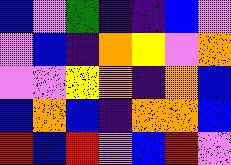[["blue", "violet", "green", "indigo", "indigo", "blue", "violet"], ["violet", "blue", "indigo", "orange", "yellow", "violet", "orange"], ["violet", "violet", "yellow", "orange", "indigo", "orange", "blue"], ["blue", "orange", "blue", "indigo", "orange", "orange", "blue"], ["red", "blue", "red", "violet", "blue", "red", "violet"]]